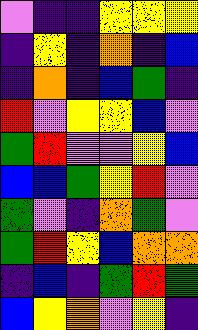[["violet", "indigo", "indigo", "yellow", "yellow", "yellow"], ["indigo", "yellow", "indigo", "orange", "indigo", "blue"], ["indigo", "orange", "indigo", "blue", "green", "indigo"], ["red", "violet", "yellow", "yellow", "blue", "violet"], ["green", "red", "violet", "violet", "yellow", "blue"], ["blue", "blue", "green", "yellow", "red", "violet"], ["green", "violet", "indigo", "orange", "green", "violet"], ["green", "red", "yellow", "blue", "orange", "orange"], ["indigo", "blue", "indigo", "green", "red", "green"], ["blue", "yellow", "orange", "violet", "yellow", "indigo"]]